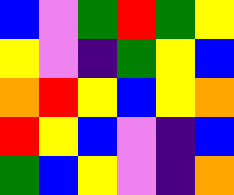[["blue", "violet", "green", "red", "green", "yellow"], ["yellow", "violet", "indigo", "green", "yellow", "blue"], ["orange", "red", "yellow", "blue", "yellow", "orange"], ["red", "yellow", "blue", "violet", "indigo", "blue"], ["green", "blue", "yellow", "violet", "indigo", "orange"]]